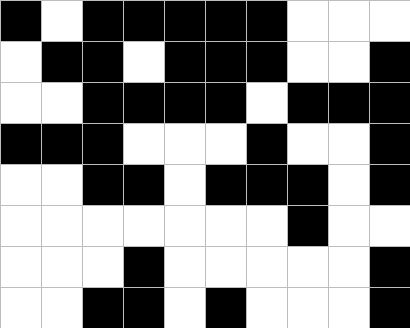[["black", "white", "black", "black", "black", "black", "black", "white", "white", "white"], ["white", "black", "black", "white", "black", "black", "black", "white", "white", "black"], ["white", "white", "black", "black", "black", "black", "white", "black", "black", "black"], ["black", "black", "black", "white", "white", "white", "black", "white", "white", "black"], ["white", "white", "black", "black", "white", "black", "black", "black", "white", "black"], ["white", "white", "white", "white", "white", "white", "white", "black", "white", "white"], ["white", "white", "white", "black", "white", "white", "white", "white", "white", "black"], ["white", "white", "black", "black", "white", "black", "white", "white", "white", "black"]]